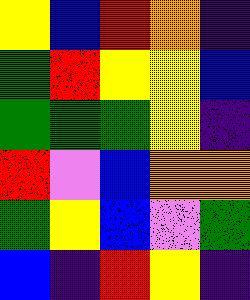[["yellow", "blue", "red", "orange", "indigo"], ["green", "red", "yellow", "yellow", "blue"], ["green", "green", "green", "yellow", "indigo"], ["red", "violet", "blue", "orange", "orange"], ["green", "yellow", "blue", "violet", "green"], ["blue", "indigo", "red", "yellow", "indigo"]]